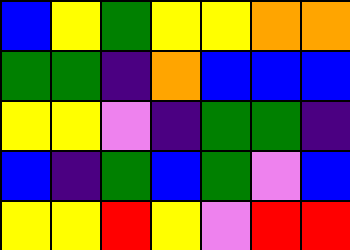[["blue", "yellow", "green", "yellow", "yellow", "orange", "orange"], ["green", "green", "indigo", "orange", "blue", "blue", "blue"], ["yellow", "yellow", "violet", "indigo", "green", "green", "indigo"], ["blue", "indigo", "green", "blue", "green", "violet", "blue"], ["yellow", "yellow", "red", "yellow", "violet", "red", "red"]]